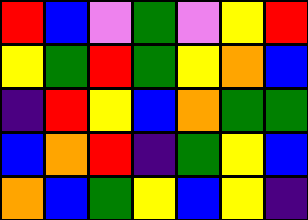[["red", "blue", "violet", "green", "violet", "yellow", "red"], ["yellow", "green", "red", "green", "yellow", "orange", "blue"], ["indigo", "red", "yellow", "blue", "orange", "green", "green"], ["blue", "orange", "red", "indigo", "green", "yellow", "blue"], ["orange", "blue", "green", "yellow", "blue", "yellow", "indigo"]]